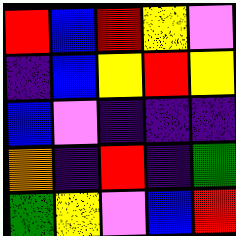[["red", "blue", "red", "yellow", "violet"], ["indigo", "blue", "yellow", "red", "yellow"], ["blue", "violet", "indigo", "indigo", "indigo"], ["orange", "indigo", "red", "indigo", "green"], ["green", "yellow", "violet", "blue", "red"]]